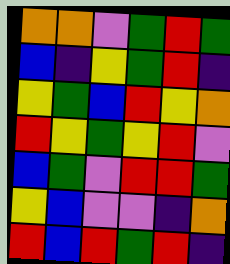[["orange", "orange", "violet", "green", "red", "green"], ["blue", "indigo", "yellow", "green", "red", "indigo"], ["yellow", "green", "blue", "red", "yellow", "orange"], ["red", "yellow", "green", "yellow", "red", "violet"], ["blue", "green", "violet", "red", "red", "green"], ["yellow", "blue", "violet", "violet", "indigo", "orange"], ["red", "blue", "red", "green", "red", "indigo"]]